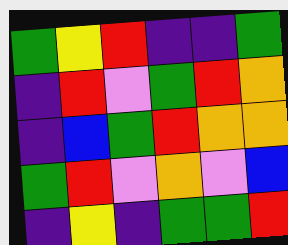[["green", "yellow", "red", "indigo", "indigo", "green"], ["indigo", "red", "violet", "green", "red", "orange"], ["indigo", "blue", "green", "red", "orange", "orange"], ["green", "red", "violet", "orange", "violet", "blue"], ["indigo", "yellow", "indigo", "green", "green", "red"]]